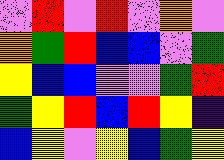[["violet", "red", "violet", "red", "violet", "orange", "violet"], ["orange", "green", "red", "blue", "blue", "violet", "green"], ["yellow", "blue", "blue", "violet", "violet", "green", "red"], ["green", "yellow", "red", "blue", "red", "yellow", "indigo"], ["blue", "yellow", "violet", "yellow", "blue", "green", "yellow"]]